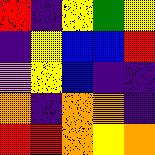[["red", "indigo", "yellow", "green", "yellow"], ["indigo", "yellow", "blue", "blue", "red"], ["violet", "yellow", "blue", "indigo", "indigo"], ["orange", "indigo", "orange", "orange", "indigo"], ["red", "red", "orange", "yellow", "orange"]]